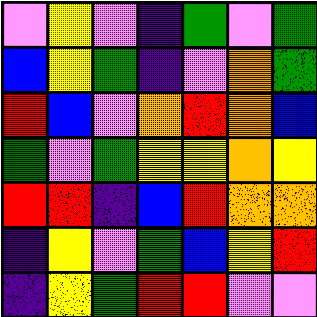[["violet", "yellow", "violet", "indigo", "green", "violet", "green"], ["blue", "yellow", "green", "indigo", "violet", "orange", "green"], ["red", "blue", "violet", "orange", "red", "orange", "blue"], ["green", "violet", "green", "yellow", "yellow", "orange", "yellow"], ["red", "red", "indigo", "blue", "red", "orange", "orange"], ["indigo", "yellow", "violet", "green", "blue", "yellow", "red"], ["indigo", "yellow", "green", "red", "red", "violet", "violet"]]